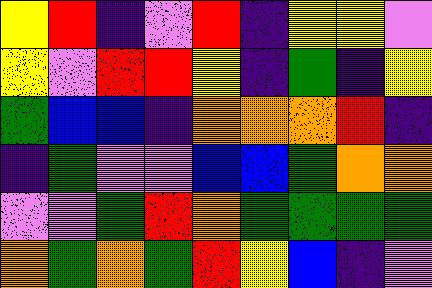[["yellow", "red", "indigo", "violet", "red", "indigo", "yellow", "yellow", "violet"], ["yellow", "violet", "red", "red", "yellow", "indigo", "green", "indigo", "yellow"], ["green", "blue", "blue", "indigo", "orange", "orange", "orange", "red", "indigo"], ["indigo", "green", "violet", "violet", "blue", "blue", "green", "orange", "orange"], ["violet", "violet", "green", "red", "orange", "green", "green", "green", "green"], ["orange", "green", "orange", "green", "red", "yellow", "blue", "indigo", "violet"]]